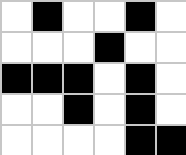[["white", "black", "white", "white", "black", "white"], ["white", "white", "white", "black", "white", "white"], ["black", "black", "black", "white", "black", "white"], ["white", "white", "black", "white", "black", "white"], ["white", "white", "white", "white", "black", "black"]]